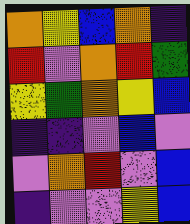[["orange", "yellow", "blue", "orange", "indigo"], ["red", "violet", "orange", "red", "green"], ["yellow", "green", "orange", "yellow", "blue"], ["indigo", "indigo", "violet", "blue", "violet"], ["violet", "orange", "red", "violet", "blue"], ["indigo", "violet", "violet", "yellow", "blue"]]